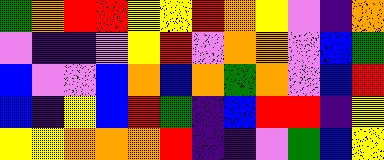[["green", "orange", "red", "red", "yellow", "yellow", "red", "orange", "yellow", "violet", "indigo", "orange"], ["violet", "indigo", "indigo", "violet", "yellow", "red", "violet", "orange", "orange", "violet", "blue", "green"], ["blue", "violet", "violet", "blue", "orange", "blue", "orange", "green", "orange", "violet", "blue", "red"], ["blue", "indigo", "yellow", "blue", "red", "green", "indigo", "blue", "red", "red", "indigo", "yellow"], ["yellow", "yellow", "orange", "orange", "orange", "red", "indigo", "indigo", "violet", "green", "blue", "yellow"]]